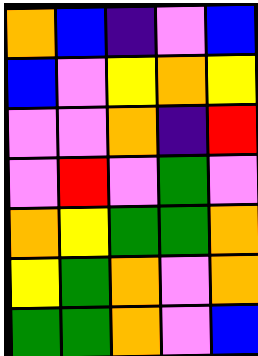[["orange", "blue", "indigo", "violet", "blue"], ["blue", "violet", "yellow", "orange", "yellow"], ["violet", "violet", "orange", "indigo", "red"], ["violet", "red", "violet", "green", "violet"], ["orange", "yellow", "green", "green", "orange"], ["yellow", "green", "orange", "violet", "orange"], ["green", "green", "orange", "violet", "blue"]]